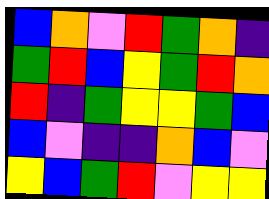[["blue", "orange", "violet", "red", "green", "orange", "indigo"], ["green", "red", "blue", "yellow", "green", "red", "orange"], ["red", "indigo", "green", "yellow", "yellow", "green", "blue"], ["blue", "violet", "indigo", "indigo", "orange", "blue", "violet"], ["yellow", "blue", "green", "red", "violet", "yellow", "yellow"]]